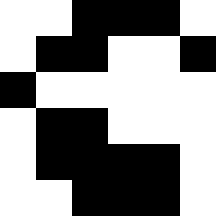[["white", "white", "black", "black", "black", "white"], ["white", "black", "black", "white", "white", "black"], ["black", "white", "white", "white", "white", "white"], ["white", "black", "black", "white", "white", "white"], ["white", "black", "black", "black", "black", "white"], ["white", "white", "black", "black", "black", "white"]]